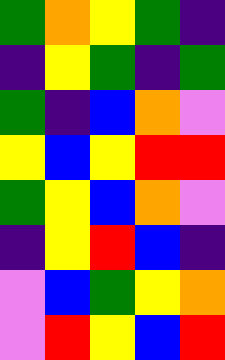[["green", "orange", "yellow", "green", "indigo"], ["indigo", "yellow", "green", "indigo", "green"], ["green", "indigo", "blue", "orange", "violet"], ["yellow", "blue", "yellow", "red", "red"], ["green", "yellow", "blue", "orange", "violet"], ["indigo", "yellow", "red", "blue", "indigo"], ["violet", "blue", "green", "yellow", "orange"], ["violet", "red", "yellow", "blue", "red"]]